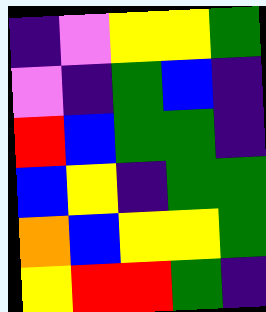[["indigo", "violet", "yellow", "yellow", "green"], ["violet", "indigo", "green", "blue", "indigo"], ["red", "blue", "green", "green", "indigo"], ["blue", "yellow", "indigo", "green", "green"], ["orange", "blue", "yellow", "yellow", "green"], ["yellow", "red", "red", "green", "indigo"]]